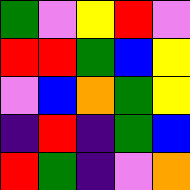[["green", "violet", "yellow", "red", "violet"], ["red", "red", "green", "blue", "yellow"], ["violet", "blue", "orange", "green", "yellow"], ["indigo", "red", "indigo", "green", "blue"], ["red", "green", "indigo", "violet", "orange"]]